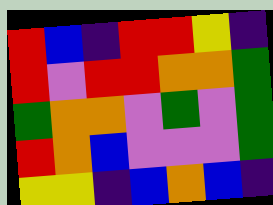[["red", "blue", "indigo", "red", "red", "yellow", "indigo"], ["red", "violet", "red", "red", "orange", "orange", "green"], ["green", "orange", "orange", "violet", "green", "violet", "green"], ["red", "orange", "blue", "violet", "violet", "violet", "green"], ["yellow", "yellow", "indigo", "blue", "orange", "blue", "indigo"]]